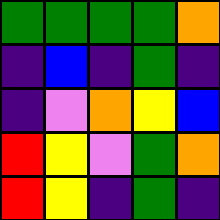[["green", "green", "green", "green", "orange"], ["indigo", "blue", "indigo", "green", "indigo"], ["indigo", "violet", "orange", "yellow", "blue"], ["red", "yellow", "violet", "green", "orange"], ["red", "yellow", "indigo", "green", "indigo"]]